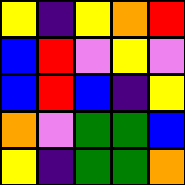[["yellow", "indigo", "yellow", "orange", "red"], ["blue", "red", "violet", "yellow", "violet"], ["blue", "red", "blue", "indigo", "yellow"], ["orange", "violet", "green", "green", "blue"], ["yellow", "indigo", "green", "green", "orange"]]